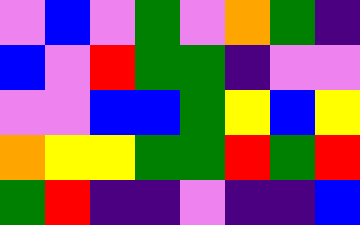[["violet", "blue", "violet", "green", "violet", "orange", "green", "indigo"], ["blue", "violet", "red", "green", "green", "indigo", "violet", "violet"], ["violet", "violet", "blue", "blue", "green", "yellow", "blue", "yellow"], ["orange", "yellow", "yellow", "green", "green", "red", "green", "red"], ["green", "red", "indigo", "indigo", "violet", "indigo", "indigo", "blue"]]